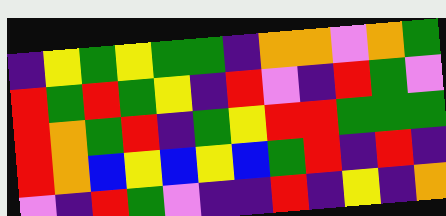[["indigo", "yellow", "green", "yellow", "green", "green", "indigo", "orange", "orange", "violet", "orange", "green"], ["red", "green", "red", "green", "yellow", "indigo", "red", "violet", "indigo", "red", "green", "violet"], ["red", "orange", "green", "red", "indigo", "green", "yellow", "red", "red", "green", "green", "green"], ["red", "orange", "blue", "yellow", "blue", "yellow", "blue", "green", "red", "indigo", "red", "indigo"], ["violet", "indigo", "red", "green", "violet", "indigo", "indigo", "red", "indigo", "yellow", "indigo", "orange"]]